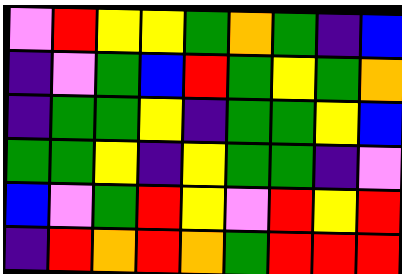[["violet", "red", "yellow", "yellow", "green", "orange", "green", "indigo", "blue"], ["indigo", "violet", "green", "blue", "red", "green", "yellow", "green", "orange"], ["indigo", "green", "green", "yellow", "indigo", "green", "green", "yellow", "blue"], ["green", "green", "yellow", "indigo", "yellow", "green", "green", "indigo", "violet"], ["blue", "violet", "green", "red", "yellow", "violet", "red", "yellow", "red"], ["indigo", "red", "orange", "red", "orange", "green", "red", "red", "red"]]